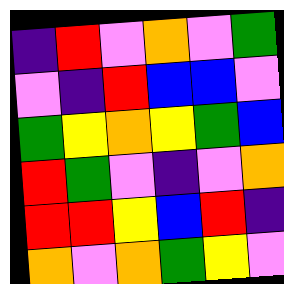[["indigo", "red", "violet", "orange", "violet", "green"], ["violet", "indigo", "red", "blue", "blue", "violet"], ["green", "yellow", "orange", "yellow", "green", "blue"], ["red", "green", "violet", "indigo", "violet", "orange"], ["red", "red", "yellow", "blue", "red", "indigo"], ["orange", "violet", "orange", "green", "yellow", "violet"]]